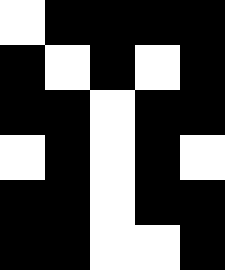[["white", "black", "black", "black", "black"], ["black", "white", "black", "white", "black"], ["black", "black", "white", "black", "black"], ["white", "black", "white", "black", "white"], ["black", "black", "white", "black", "black"], ["black", "black", "white", "white", "black"]]